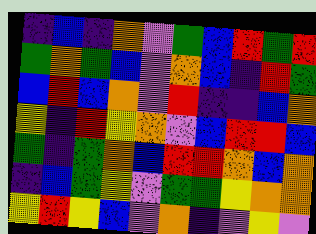[["indigo", "blue", "indigo", "orange", "violet", "green", "blue", "red", "green", "red"], ["green", "orange", "green", "blue", "violet", "orange", "blue", "indigo", "red", "green"], ["blue", "red", "blue", "orange", "violet", "red", "indigo", "indigo", "blue", "orange"], ["yellow", "indigo", "red", "yellow", "orange", "violet", "blue", "red", "red", "blue"], ["green", "indigo", "green", "orange", "blue", "red", "red", "orange", "blue", "orange"], ["indigo", "blue", "green", "yellow", "violet", "green", "green", "yellow", "orange", "orange"], ["yellow", "red", "yellow", "blue", "violet", "orange", "indigo", "violet", "yellow", "violet"]]